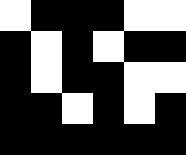[["white", "black", "black", "black", "white", "white"], ["black", "white", "black", "white", "black", "black"], ["black", "white", "black", "black", "white", "white"], ["black", "black", "white", "black", "white", "black"], ["black", "black", "black", "black", "black", "black"]]